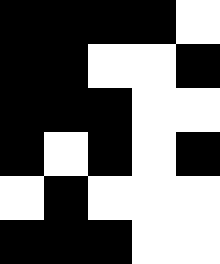[["black", "black", "black", "black", "white"], ["black", "black", "white", "white", "black"], ["black", "black", "black", "white", "white"], ["black", "white", "black", "white", "black"], ["white", "black", "white", "white", "white"], ["black", "black", "black", "white", "white"]]